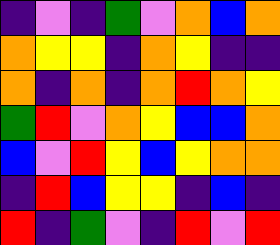[["indigo", "violet", "indigo", "green", "violet", "orange", "blue", "orange"], ["orange", "yellow", "yellow", "indigo", "orange", "yellow", "indigo", "indigo"], ["orange", "indigo", "orange", "indigo", "orange", "red", "orange", "yellow"], ["green", "red", "violet", "orange", "yellow", "blue", "blue", "orange"], ["blue", "violet", "red", "yellow", "blue", "yellow", "orange", "orange"], ["indigo", "red", "blue", "yellow", "yellow", "indigo", "blue", "indigo"], ["red", "indigo", "green", "violet", "indigo", "red", "violet", "red"]]